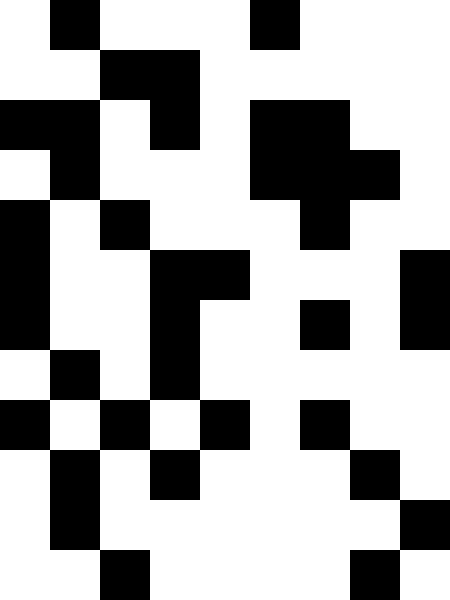[["white", "black", "white", "white", "white", "black", "white", "white", "white"], ["white", "white", "black", "black", "white", "white", "white", "white", "white"], ["black", "black", "white", "black", "white", "black", "black", "white", "white"], ["white", "black", "white", "white", "white", "black", "black", "black", "white"], ["black", "white", "black", "white", "white", "white", "black", "white", "white"], ["black", "white", "white", "black", "black", "white", "white", "white", "black"], ["black", "white", "white", "black", "white", "white", "black", "white", "black"], ["white", "black", "white", "black", "white", "white", "white", "white", "white"], ["black", "white", "black", "white", "black", "white", "black", "white", "white"], ["white", "black", "white", "black", "white", "white", "white", "black", "white"], ["white", "black", "white", "white", "white", "white", "white", "white", "black"], ["white", "white", "black", "white", "white", "white", "white", "black", "white"]]